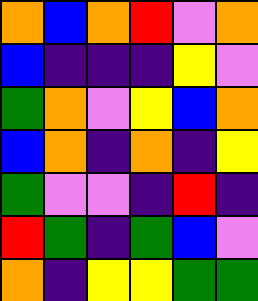[["orange", "blue", "orange", "red", "violet", "orange"], ["blue", "indigo", "indigo", "indigo", "yellow", "violet"], ["green", "orange", "violet", "yellow", "blue", "orange"], ["blue", "orange", "indigo", "orange", "indigo", "yellow"], ["green", "violet", "violet", "indigo", "red", "indigo"], ["red", "green", "indigo", "green", "blue", "violet"], ["orange", "indigo", "yellow", "yellow", "green", "green"]]